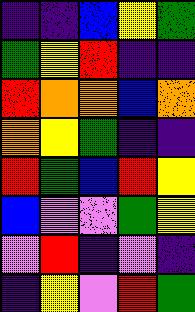[["indigo", "indigo", "blue", "yellow", "green"], ["green", "yellow", "red", "indigo", "indigo"], ["red", "orange", "orange", "blue", "orange"], ["orange", "yellow", "green", "indigo", "indigo"], ["red", "green", "blue", "red", "yellow"], ["blue", "violet", "violet", "green", "yellow"], ["violet", "red", "indigo", "violet", "indigo"], ["indigo", "yellow", "violet", "red", "green"]]